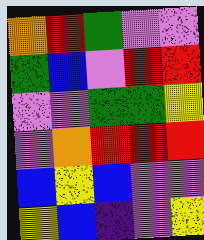[["orange", "red", "green", "violet", "violet"], ["green", "blue", "violet", "red", "red"], ["violet", "violet", "green", "green", "yellow"], ["violet", "orange", "red", "red", "red"], ["blue", "yellow", "blue", "violet", "violet"], ["yellow", "blue", "indigo", "violet", "yellow"]]